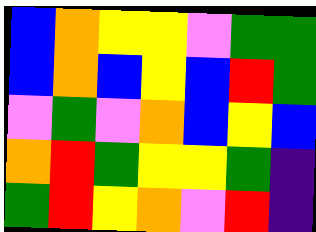[["blue", "orange", "yellow", "yellow", "violet", "green", "green"], ["blue", "orange", "blue", "yellow", "blue", "red", "green"], ["violet", "green", "violet", "orange", "blue", "yellow", "blue"], ["orange", "red", "green", "yellow", "yellow", "green", "indigo"], ["green", "red", "yellow", "orange", "violet", "red", "indigo"]]